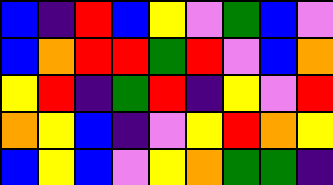[["blue", "indigo", "red", "blue", "yellow", "violet", "green", "blue", "violet"], ["blue", "orange", "red", "red", "green", "red", "violet", "blue", "orange"], ["yellow", "red", "indigo", "green", "red", "indigo", "yellow", "violet", "red"], ["orange", "yellow", "blue", "indigo", "violet", "yellow", "red", "orange", "yellow"], ["blue", "yellow", "blue", "violet", "yellow", "orange", "green", "green", "indigo"]]